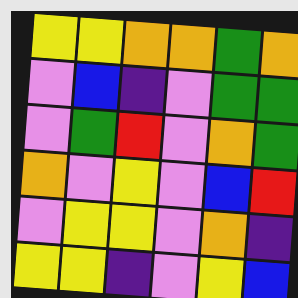[["yellow", "yellow", "orange", "orange", "green", "orange"], ["violet", "blue", "indigo", "violet", "green", "green"], ["violet", "green", "red", "violet", "orange", "green"], ["orange", "violet", "yellow", "violet", "blue", "red"], ["violet", "yellow", "yellow", "violet", "orange", "indigo"], ["yellow", "yellow", "indigo", "violet", "yellow", "blue"]]